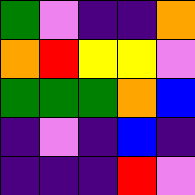[["green", "violet", "indigo", "indigo", "orange"], ["orange", "red", "yellow", "yellow", "violet"], ["green", "green", "green", "orange", "blue"], ["indigo", "violet", "indigo", "blue", "indigo"], ["indigo", "indigo", "indigo", "red", "violet"]]